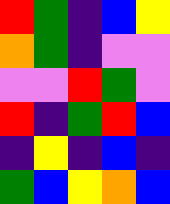[["red", "green", "indigo", "blue", "yellow"], ["orange", "green", "indigo", "violet", "violet"], ["violet", "violet", "red", "green", "violet"], ["red", "indigo", "green", "red", "blue"], ["indigo", "yellow", "indigo", "blue", "indigo"], ["green", "blue", "yellow", "orange", "blue"]]